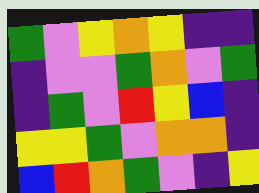[["green", "violet", "yellow", "orange", "yellow", "indigo", "indigo"], ["indigo", "violet", "violet", "green", "orange", "violet", "green"], ["indigo", "green", "violet", "red", "yellow", "blue", "indigo"], ["yellow", "yellow", "green", "violet", "orange", "orange", "indigo"], ["blue", "red", "orange", "green", "violet", "indigo", "yellow"]]